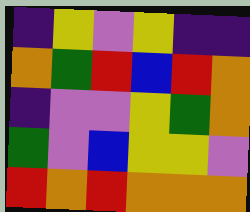[["indigo", "yellow", "violet", "yellow", "indigo", "indigo"], ["orange", "green", "red", "blue", "red", "orange"], ["indigo", "violet", "violet", "yellow", "green", "orange"], ["green", "violet", "blue", "yellow", "yellow", "violet"], ["red", "orange", "red", "orange", "orange", "orange"]]